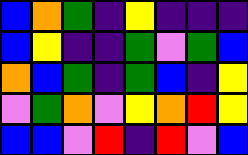[["blue", "orange", "green", "indigo", "yellow", "indigo", "indigo", "indigo"], ["blue", "yellow", "indigo", "indigo", "green", "violet", "green", "blue"], ["orange", "blue", "green", "indigo", "green", "blue", "indigo", "yellow"], ["violet", "green", "orange", "violet", "yellow", "orange", "red", "yellow"], ["blue", "blue", "violet", "red", "indigo", "red", "violet", "blue"]]